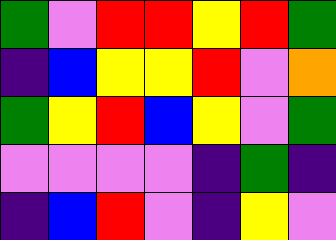[["green", "violet", "red", "red", "yellow", "red", "green"], ["indigo", "blue", "yellow", "yellow", "red", "violet", "orange"], ["green", "yellow", "red", "blue", "yellow", "violet", "green"], ["violet", "violet", "violet", "violet", "indigo", "green", "indigo"], ["indigo", "blue", "red", "violet", "indigo", "yellow", "violet"]]